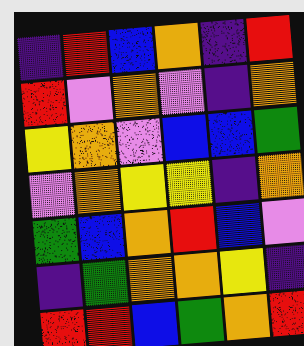[["indigo", "red", "blue", "orange", "indigo", "red"], ["red", "violet", "orange", "violet", "indigo", "orange"], ["yellow", "orange", "violet", "blue", "blue", "green"], ["violet", "orange", "yellow", "yellow", "indigo", "orange"], ["green", "blue", "orange", "red", "blue", "violet"], ["indigo", "green", "orange", "orange", "yellow", "indigo"], ["red", "red", "blue", "green", "orange", "red"]]